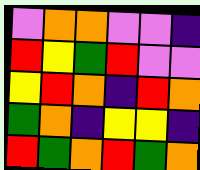[["violet", "orange", "orange", "violet", "violet", "indigo"], ["red", "yellow", "green", "red", "violet", "violet"], ["yellow", "red", "orange", "indigo", "red", "orange"], ["green", "orange", "indigo", "yellow", "yellow", "indigo"], ["red", "green", "orange", "red", "green", "orange"]]